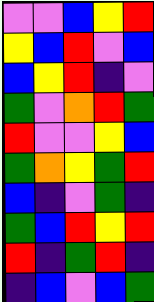[["violet", "violet", "blue", "yellow", "red"], ["yellow", "blue", "red", "violet", "blue"], ["blue", "yellow", "red", "indigo", "violet"], ["green", "violet", "orange", "red", "green"], ["red", "violet", "violet", "yellow", "blue"], ["green", "orange", "yellow", "green", "red"], ["blue", "indigo", "violet", "green", "indigo"], ["green", "blue", "red", "yellow", "red"], ["red", "indigo", "green", "red", "indigo"], ["indigo", "blue", "violet", "blue", "green"]]